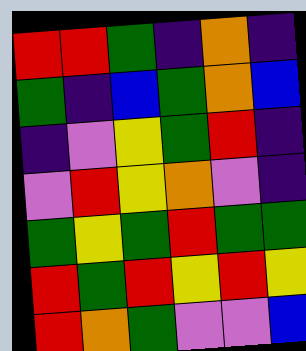[["red", "red", "green", "indigo", "orange", "indigo"], ["green", "indigo", "blue", "green", "orange", "blue"], ["indigo", "violet", "yellow", "green", "red", "indigo"], ["violet", "red", "yellow", "orange", "violet", "indigo"], ["green", "yellow", "green", "red", "green", "green"], ["red", "green", "red", "yellow", "red", "yellow"], ["red", "orange", "green", "violet", "violet", "blue"]]